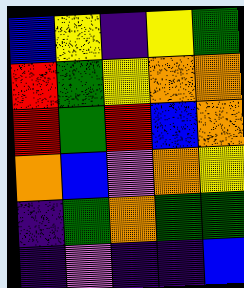[["blue", "yellow", "indigo", "yellow", "green"], ["red", "green", "yellow", "orange", "orange"], ["red", "green", "red", "blue", "orange"], ["orange", "blue", "violet", "orange", "yellow"], ["indigo", "green", "orange", "green", "green"], ["indigo", "violet", "indigo", "indigo", "blue"]]